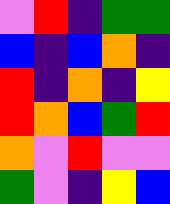[["violet", "red", "indigo", "green", "green"], ["blue", "indigo", "blue", "orange", "indigo"], ["red", "indigo", "orange", "indigo", "yellow"], ["red", "orange", "blue", "green", "red"], ["orange", "violet", "red", "violet", "violet"], ["green", "violet", "indigo", "yellow", "blue"]]